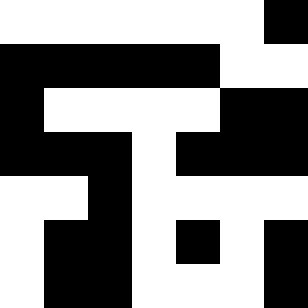[["white", "white", "white", "white", "white", "white", "black"], ["black", "black", "black", "black", "black", "white", "white"], ["black", "white", "white", "white", "white", "black", "black"], ["black", "black", "black", "white", "black", "black", "black"], ["white", "white", "black", "white", "white", "white", "white"], ["white", "black", "black", "white", "black", "white", "black"], ["white", "black", "black", "white", "white", "white", "black"]]